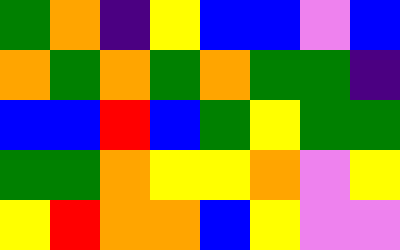[["green", "orange", "indigo", "yellow", "blue", "blue", "violet", "blue"], ["orange", "green", "orange", "green", "orange", "green", "green", "indigo"], ["blue", "blue", "red", "blue", "green", "yellow", "green", "green"], ["green", "green", "orange", "yellow", "yellow", "orange", "violet", "yellow"], ["yellow", "red", "orange", "orange", "blue", "yellow", "violet", "violet"]]